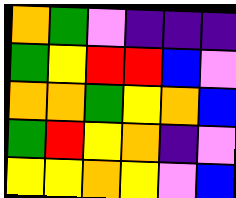[["orange", "green", "violet", "indigo", "indigo", "indigo"], ["green", "yellow", "red", "red", "blue", "violet"], ["orange", "orange", "green", "yellow", "orange", "blue"], ["green", "red", "yellow", "orange", "indigo", "violet"], ["yellow", "yellow", "orange", "yellow", "violet", "blue"]]